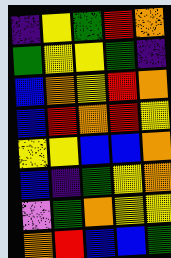[["indigo", "yellow", "green", "red", "orange"], ["green", "yellow", "yellow", "green", "indigo"], ["blue", "orange", "yellow", "red", "orange"], ["blue", "red", "orange", "red", "yellow"], ["yellow", "yellow", "blue", "blue", "orange"], ["blue", "indigo", "green", "yellow", "orange"], ["violet", "green", "orange", "yellow", "yellow"], ["orange", "red", "blue", "blue", "green"]]